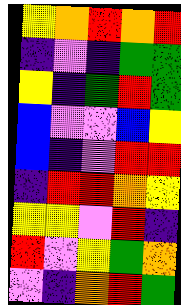[["yellow", "orange", "red", "orange", "red"], ["indigo", "violet", "indigo", "green", "green"], ["yellow", "indigo", "green", "red", "green"], ["blue", "violet", "violet", "blue", "yellow"], ["blue", "indigo", "violet", "red", "red"], ["indigo", "red", "red", "orange", "yellow"], ["yellow", "yellow", "violet", "red", "indigo"], ["red", "violet", "yellow", "green", "orange"], ["violet", "indigo", "orange", "red", "green"]]